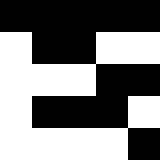[["black", "black", "black", "black", "black"], ["white", "black", "black", "white", "white"], ["white", "white", "white", "black", "black"], ["white", "black", "black", "black", "white"], ["white", "white", "white", "white", "black"]]